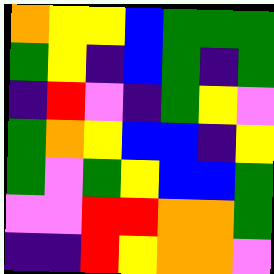[["orange", "yellow", "yellow", "blue", "green", "green", "green"], ["green", "yellow", "indigo", "blue", "green", "indigo", "green"], ["indigo", "red", "violet", "indigo", "green", "yellow", "violet"], ["green", "orange", "yellow", "blue", "blue", "indigo", "yellow"], ["green", "violet", "green", "yellow", "blue", "blue", "green"], ["violet", "violet", "red", "red", "orange", "orange", "green"], ["indigo", "indigo", "red", "yellow", "orange", "orange", "violet"]]